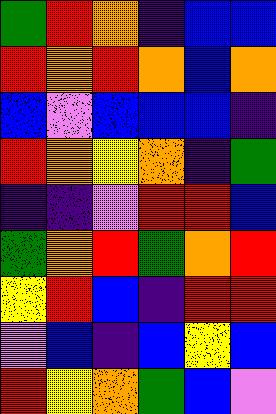[["green", "red", "orange", "indigo", "blue", "blue"], ["red", "orange", "red", "orange", "blue", "orange"], ["blue", "violet", "blue", "blue", "blue", "indigo"], ["red", "orange", "yellow", "orange", "indigo", "green"], ["indigo", "indigo", "violet", "red", "red", "blue"], ["green", "orange", "red", "green", "orange", "red"], ["yellow", "red", "blue", "indigo", "red", "red"], ["violet", "blue", "indigo", "blue", "yellow", "blue"], ["red", "yellow", "orange", "green", "blue", "violet"]]